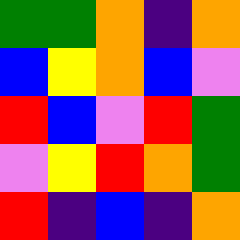[["green", "green", "orange", "indigo", "orange"], ["blue", "yellow", "orange", "blue", "violet"], ["red", "blue", "violet", "red", "green"], ["violet", "yellow", "red", "orange", "green"], ["red", "indigo", "blue", "indigo", "orange"]]